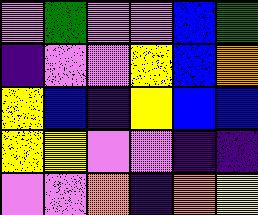[["violet", "green", "violet", "violet", "blue", "green"], ["indigo", "violet", "violet", "yellow", "blue", "orange"], ["yellow", "blue", "indigo", "yellow", "blue", "blue"], ["yellow", "yellow", "violet", "violet", "indigo", "indigo"], ["violet", "violet", "orange", "indigo", "orange", "yellow"]]